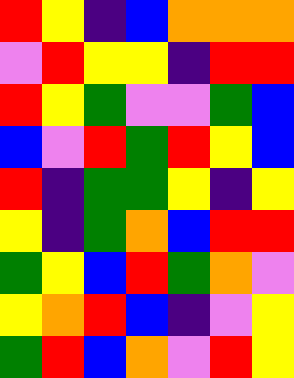[["red", "yellow", "indigo", "blue", "orange", "orange", "orange"], ["violet", "red", "yellow", "yellow", "indigo", "red", "red"], ["red", "yellow", "green", "violet", "violet", "green", "blue"], ["blue", "violet", "red", "green", "red", "yellow", "blue"], ["red", "indigo", "green", "green", "yellow", "indigo", "yellow"], ["yellow", "indigo", "green", "orange", "blue", "red", "red"], ["green", "yellow", "blue", "red", "green", "orange", "violet"], ["yellow", "orange", "red", "blue", "indigo", "violet", "yellow"], ["green", "red", "blue", "orange", "violet", "red", "yellow"]]